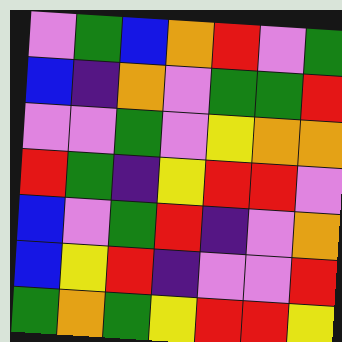[["violet", "green", "blue", "orange", "red", "violet", "green"], ["blue", "indigo", "orange", "violet", "green", "green", "red"], ["violet", "violet", "green", "violet", "yellow", "orange", "orange"], ["red", "green", "indigo", "yellow", "red", "red", "violet"], ["blue", "violet", "green", "red", "indigo", "violet", "orange"], ["blue", "yellow", "red", "indigo", "violet", "violet", "red"], ["green", "orange", "green", "yellow", "red", "red", "yellow"]]